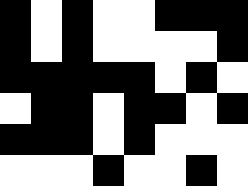[["black", "white", "black", "white", "white", "black", "black", "black"], ["black", "white", "black", "white", "white", "white", "white", "black"], ["black", "black", "black", "black", "black", "white", "black", "white"], ["white", "black", "black", "white", "black", "black", "white", "black"], ["black", "black", "black", "white", "black", "white", "white", "white"], ["white", "white", "white", "black", "white", "white", "black", "white"]]